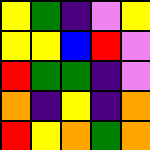[["yellow", "green", "indigo", "violet", "yellow"], ["yellow", "yellow", "blue", "red", "violet"], ["red", "green", "green", "indigo", "violet"], ["orange", "indigo", "yellow", "indigo", "orange"], ["red", "yellow", "orange", "green", "orange"]]